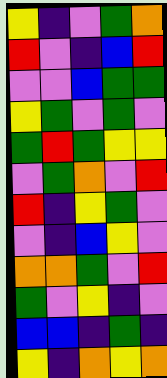[["yellow", "indigo", "violet", "green", "orange"], ["red", "violet", "indigo", "blue", "red"], ["violet", "violet", "blue", "green", "green"], ["yellow", "green", "violet", "green", "violet"], ["green", "red", "green", "yellow", "yellow"], ["violet", "green", "orange", "violet", "red"], ["red", "indigo", "yellow", "green", "violet"], ["violet", "indigo", "blue", "yellow", "violet"], ["orange", "orange", "green", "violet", "red"], ["green", "violet", "yellow", "indigo", "violet"], ["blue", "blue", "indigo", "green", "indigo"], ["yellow", "indigo", "orange", "yellow", "orange"]]